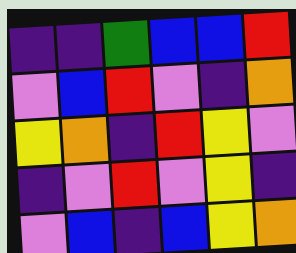[["indigo", "indigo", "green", "blue", "blue", "red"], ["violet", "blue", "red", "violet", "indigo", "orange"], ["yellow", "orange", "indigo", "red", "yellow", "violet"], ["indigo", "violet", "red", "violet", "yellow", "indigo"], ["violet", "blue", "indigo", "blue", "yellow", "orange"]]